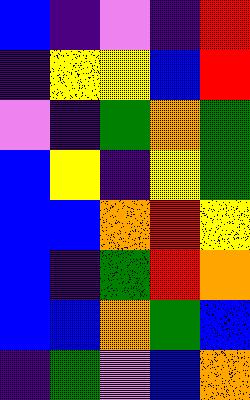[["blue", "indigo", "violet", "indigo", "red"], ["indigo", "yellow", "yellow", "blue", "red"], ["violet", "indigo", "green", "orange", "green"], ["blue", "yellow", "indigo", "yellow", "green"], ["blue", "blue", "orange", "red", "yellow"], ["blue", "indigo", "green", "red", "orange"], ["blue", "blue", "orange", "green", "blue"], ["indigo", "green", "violet", "blue", "orange"]]